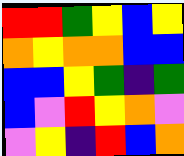[["red", "red", "green", "yellow", "blue", "yellow"], ["orange", "yellow", "orange", "orange", "blue", "blue"], ["blue", "blue", "yellow", "green", "indigo", "green"], ["blue", "violet", "red", "yellow", "orange", "violet"], ["violet", "yellow", "indigo", "red", "blue", "orange"]]